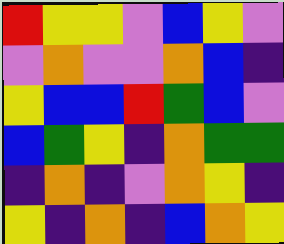[["red", "yellow", "yellow", "violet", "blue", "yellow", "violet"], ["violet", "orange", "violet", "violet", "orange", "blue", "indigo"], ["yellow", "blue", "blue", "red", "green", "blue", "violet"], ["blue", "green", "yellow", "indigo", "orange", "green", "green"], ["indigo", "orange", "indigo", "violet", "orange", "yellow", "indigo"], ["yellow", "indigo", "orange", "indigo", "blue", "orange", "yellow"]]